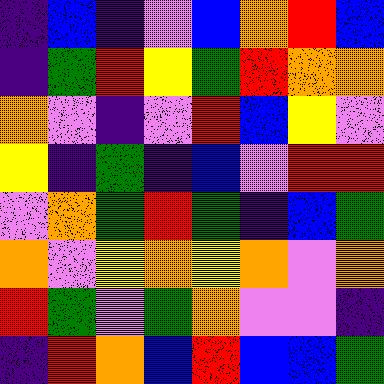[["indigo", "blue", "indigo", "violet", "blue", "orange", "red", "blue"], ["indigo", "green", "red", "yellow", "green", "red", "orange", "orange"], ["orange", "violet", "indigo", "violet", "red", "blue", "yellow", "violet"], ["yellow", "indigo", "green", "indigo", "blue", "violet", "red", "red"], ["violet", "orange", "green", "red", "green", "indigo", "blue", "green"], ["orange", "violet", "yellow", "orange", "yellow", "orange", "violet", "orange"], ["red", "green", "violet", "green", "orange", "violet", "violet", "indigo"], ["indigo", "red", "orange", "blue", "red", "blue", "blue", "green"]]